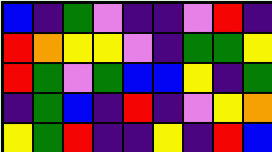[["blue", "indigo", "green", "violet", "indigo", "indigo", "violet", "red", "indigo"], ["red", "orange", "yellow", "yellow", "violet", "indigo", "green", "green", "yellow"], ["red", "green", "violet", "green", "blue", "blue", "yellow", "indigo", "green"], ["indigo", "green", "blue", "indigo", "red", "indigo", "violet", "yellow", "orange"], ["yellow", "green", "red", "indigo", "indigo", "yellow", "indigo", "red", "blue"]]